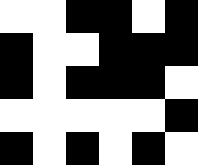[["white", "white", "black", "black", "white", "black"], ["black", "white", "white", "black", "black", "black"], ["black", "white", "black", "black", "black", "white"], ["white", "white", "white", "white", "white", "black"], ["black", "white", "black", "white", "black", "white"]]